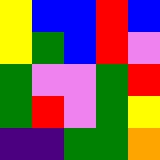[["yellow", "blue", "blue", "red", "blue"], ["yellow", "green", "blue", "red", "violet"], ["green", "violet", "violet", "green", "red"], ["green", "red", "violet", "green", "yellow"], ["indigo", "indigo", "green", "green", "orange"]]